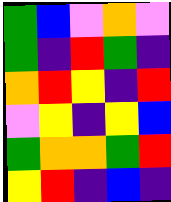[["green", "blue", "violet", "orange", "violet"], ["green", "indigo", "red", "green", "indigo"], ["orange", "red", "yellow", "indigo", "red"], ["violet", "yellow", "indigo", "yellow", "blue"], ["green", "orange", "orange", "green", "red"], ["yellow", "red", "indigo", "blue", "indigo"]]